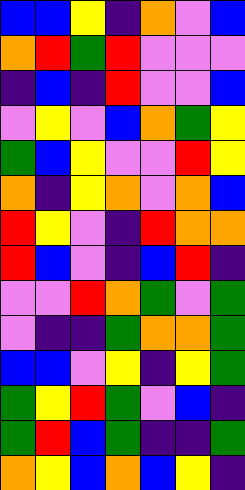[["blue", "blue", "yellow", "indigo", "orange", "violet", "blue"], ["orange", "red", "green", "red", "violet", "violet", "violet"], ["indigo", "blue", "indigo", "red", "violet", "violet", "blue"], ["violet", "yellow", "violet", "blue", "orange", "green", "yellow"], ["green", "blue", "yellow", "violet", "violet", "red", "yellow"], ["orange", "indigo", "yellow", "orange", "violet", "orange", "blue"], ["red", "yellow", "violet", "indigo", "red", "orange", "orange"], ["red", "blue", "violet", "indigo", "blue", "red", "indigo"], ["violet", "violet", "red", "orange", "green", "violet", "green"], ["violet", "indigo", "indigo", "green", "orange", "orange", "green"], ["blue", "blue", "violet", "yellow", "indigo", "yellow", "green"], ["green", "yellow", "red", "green", "violet", "blue", "indigo"], ["green", "red", "blue", "green", "indigo", "indigo", "green"], ["orange", "yellow", "blue", "orange", "blue", "yellow", "indigo"]]